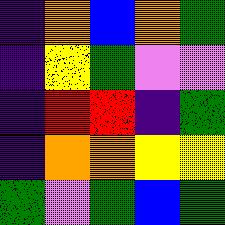[["indigo", "orange", "blue", "orange", "green"], ["indigo", "yellow", "green", "violet", "violet"], ["indigo", "red", "red", "indigo", "green"], ["indigo", "orange", "orange", "yellow", "yellow"], ["green", "violet", "green", "blue", "green"]]